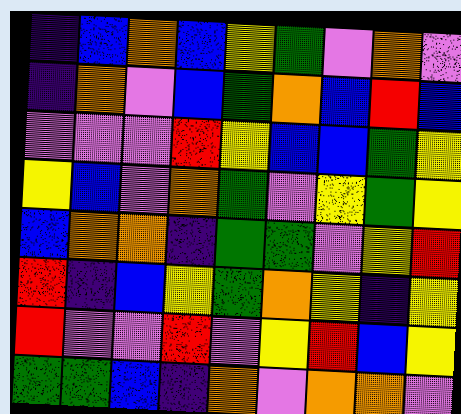[["indigo", "blue", "orange", "blue", "yellow", "green", "violet", "orange", "violet"], ["indigo", "orange", "violet", "blue", "green", "orange", "blue", "red", "blue"], ["violet", "violet", "violet", "red", "yellow", "blue", "blue", "green", "yellow"], ["yellow", "blue", "violet", "orange", "green", "violet", "yellow", "green", "yellow"], ["blue", "orange", "orange", "indigo", "green", "green", "violet", "yellow", "red"], ["red", "indigo", "blue", "yellow", "green", "orange", "yellow", "indigo", "yellow"], ["red", "violet", "violet", "red", "violet", "yellow", "red", "blue", "yellow"], ["green", "green", "blue", "indigo", "orange", "violet", "orange", "orange", "violet"]]